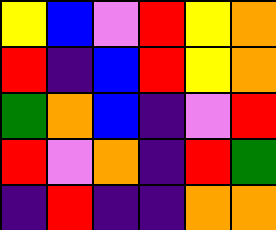[["yellow", "blue", "violet", "red", "yellow", "orange"], ["red", "indigo", "blue", "red", "yellow", "orange"], ["green", "orange", "blue", "indigo", "violet", "red"], ["red", "violet", "orange", "indigo", "red", "green"], ["indigo", "red", "indigo", "indigo", "orange", "orange"]]